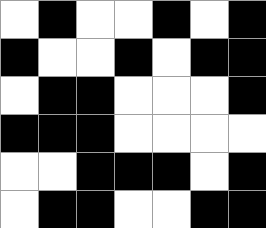[["white", "black", "white", "white", "black", "white", "black"], ["black", "white", "white", "black", "white", "black", "black"], ["white", "black", "black", "white", "white", "white", "black"], ["black", "black", "black", "white", "white", "white", "white"], ["white", "white", "black", "black", "black", "white", "black"], ["white", "black", "black", "white", "white", "black", "black"]]